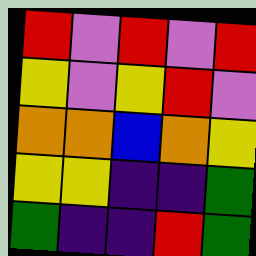[["red", "violet", "red", "violet", "red"], ["yellow", "violet", "yellow", "red", "violet"], ["orange", "orange", "blue", "orange", "yellow"], ["yellow", "yellow", "indigo", "indigo", "green"], ["green", "indigo", "indigo", "red", "green"]]